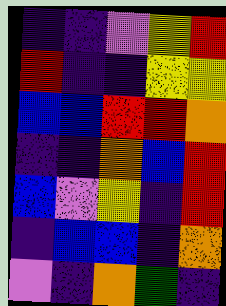[["indigo", "indigo", "violet", "yellow", "red"], ["red", "indigo", "indigo", "yellow", "yellow"], ["blue", "blue", "red", "red", "orange"], ["indigo", "indigo", "orange", "blue", "red"], ["blue", "violet", "yellow", "indigo", "red"], ["indigo", "blue", "blue", "indigo", "orange"], ["violet", "indigo", "orange", "green", "indigo"]]